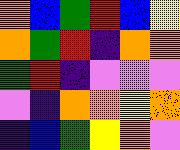[["orange", "blue", "green", "red", "blue", "yellow"], ["orange", "green", "red", "indigo", "orange", "orange"], ["green", "red", "indigo", "violet", "violet", "violet"], ["violet", "indigo", "orange", "orange", "yellow", "orange"], ["indigo", "blue", "green", "yellow", "orange", "violet"]]